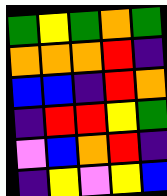[["green", "yellow", "green", "orange", "green"], ["orange", "orange", "orange", "red", "indigo"], ["blue", "blue", "indigo", "red", "orange"], ["indigo", "red", "red", "yellow", "green"], ["violet", "blue", "orange", "red", "indigo"], ["indigo", "yellow", "violet", "yellow", "blue"]]